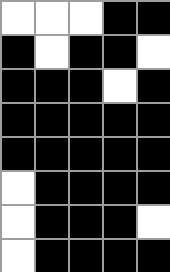[["white", "white", "white", "black", "black"], ["black", "white", "black", "black", "white"], ["black", "black", "black", "white", "black"], ["black", "black", "black", "black", "black"], ["black", "black", "black", "black", "black"], ["white", "black", "black", "black", "black"], ["white", "black", "black", "black", "white"], ["white", "black", "black", "black", "black"]]